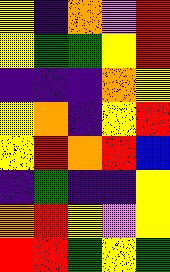[["yellow", "indigo", "orange", "violet", "red"], ["yellow", "green", "green", "yellow", "red"], ["indigo", "indigo", "indigo", "orange", "yellow"], ["yellow", "orange", "indigo", "yellow", "red"], ["yellow", "red", "orange", "red", "blue"], ["indigo", "green", "indigo", "indigo", "yellow"], ["orange", "red", "yellow", "violet", "yellow"], ["red", "red", "green", "yellow", "green"]]